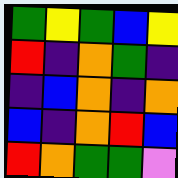[["green", "yellow", "green", "blue", "yellow"], ["red", "indigo", "orange", "green", "indigo"], ["indigo", "blue", "orange", "indigo", "orange"], ["blue", "indigo", "orange", "red", "blue"], ["red", "orange", "green", "green", "violet"]]